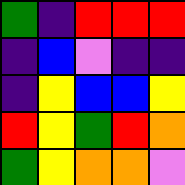[["green", "indigo", "red", "red", "red"], ["indigo", "blue", "violet", "indigo", "indigo"], ["indigo", "yellow", "blue", "blue", "yellow"], ["red", "yellow", "green", "red", "orange"], ["green", "yellow", "orange", "orange", "violet"]]